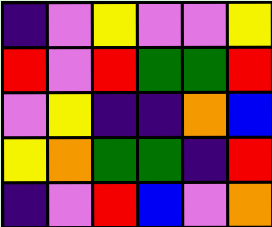[["indigo", "violet", "yellow", "violet", "violet", "yellow"], ["red", "violet", "red", "green", "green", "red"], ["violet", "yellow", "indigo", "indigo", "orange", "blue"], ["yellow", "orange", "green", "green", "indigo", "red"], ["indigo", "violet", "red", "blue", "violet", "orange"]]